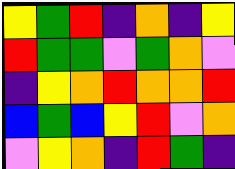[["yellow", "green", "red", "indigo", "orange", "indigo", "yellow"], ["red", "green", "green", "violet", "green", "orange", "violet"], ["indigo", "yellow", "orange", "red", "orange", "orange", "red"], ["blue", "green", "blue", "yellow", "red", "violet", "orange"], ["violet", "yellow", "orange", "indigo", "red", "green", "indigo"]]